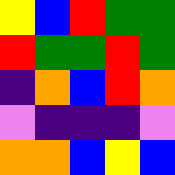[["yellow", "blue", "red", "green", "green"], ["red", "green", "green", "red", "green"], ["indigo", "orange", "blue", "red", "orange"], ["violet", "indigo", "indigo", "indigo", "violet"], ["orange", "orange", "blue", "yellow", "blue"]]